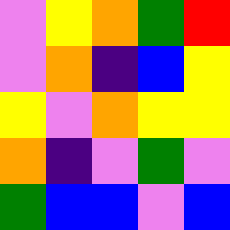[["violet", "yellow", "orange", "green", "red"], ["violet", "orange", "indigo", "blue", "yellow"], ["yellow", "violet", "orange", "yellow", "yellow"], ["orange", "indigo", "violet", "green", "violet"], ["green", "blue", "blue", "violet", "blue"]]